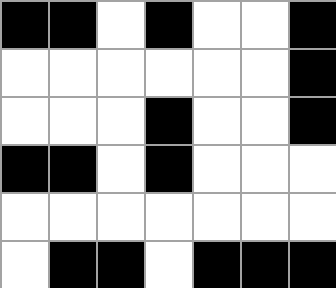[["black", "black", "white", "black", "white", "white", "black"], ["white", "white", "white", "white", "white", "white", "black"], ["white", "white", "white", "black", "white", "white", "black"], ["black", "black", "white", "black", "white", "white", "white"], ["white", "white", "white", "white", "white", "white", "white"], ["white", "black", "black", "white", "black", "black", "black"]]